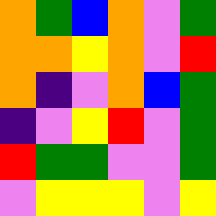[["orange", "green", "blue", "orange", "violet", "green"], ["orange", "orange", "yellow", "orange", "violet", "red"], ["orange", "indigo", "violet", "orange", "blue", "green"], ["indigo", "violet", "yellow", "red", "violet", "green"], ["red", "green", "green", "violet", "violet", "green"], ["violet", "yellow", "yellow", "yellow", "violet", "yellow"]]